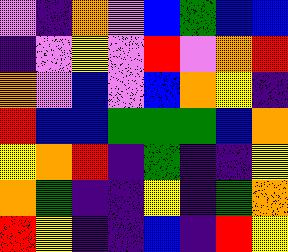[["violet", "indigo", "orange", "violet", "blue", "green", "blue", "blue"], ["indigo", "violet", "yellow", "violet", "red", "violet", "orange", "red"], ["orange", "violet", "blue", "violet", "blue", "orange", "yellow", "indigo"], ["red", "blue", "blue", "green", "green", "green", "blue", "orange"], ["yellow", "orange", "red", "indigo", "green", "indigo", "indigo", "yellow"], ["orange", "green", "indigo", "indigo", "yellow", "indigo", "green", "orange"], ["red", "yellow", "indigo", "indigo", "blue", "indigo", "red", "yellow"]]